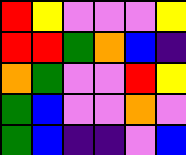[["red", "yellow", "violet", "violet", "violet", "yellow"], ["red", "red", "green", "orange", "blue", "indigo"], ["orange", "green", "violet", "violet", "red", "yellow"], ["green", "blue", "violet", "violet", "orange", "violet"], ["green", "blue", "indigo", "indigo", "violet", "blue"]]